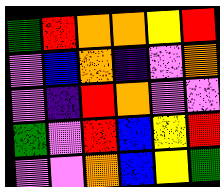[["green", "red", "orange", "orange", "yellow", "red"], ["violet", "blue", "orange", "indigo", "violet", "orange"], ["violet", "indigo", "red", "orange", "violet", "violet"], ["green", "violet", "red", "blue", "yellow", "red"], ["violet", "violet", "orange", "blue", "yellow", "green"]]